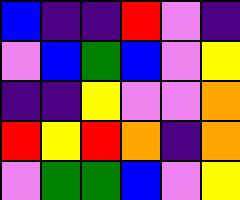[["blue", "indigo", "indigo", "red", "violet", "indigo"], ["violet", "blue", "green", "blue", "violet", "yellow"], ["indigo", "indigo", "yellow", "violet", "violet", "orange"], ["red", "yellow", "red", "orange", "indigo", "orange"], ["violet", "green", "green", "blue", "violet", "yellow"]]